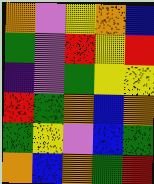[["orange", "violet", "yellow", "orange", "blue"], ["green", "violet", "red", "yellow", "red"], ["indigo", "violet", "green", "yellow", "yellow"], ["red", "green", "orange", "blue", "orange"], ["green", "yellow", "violet", "blue", "green"], ["orange", "blue", "orange", "green", "red"]]